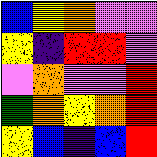[["blue", "yellow", "orange", "violet", "violet"], ["yellow", "indigo", "red", "red", "violet"], ["violet", "orange", "violet", "violet", "red"], ["green", "orange", "yellow", "orange", "red"], ["yellow", "blue", "indigo", "blue", "red"]]